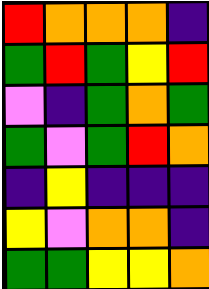[["red", "orange", "orange", "orange", "indigo"], ["green", "red", "green", "yellow", "red"], ["violet", "indigo", "green", "orange", "green"], ["green", "violet", "green", "red", "orange"], ["indigo", "yellow", "indigo", "indigo", "indigo"], ["yellow", "violet", "orange", "orange", "indigo"], ["green", "green", "yellow", "yellow", "orange"]]